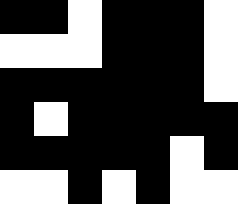[["black", "black", "white", "black", "black", "black", "white"], ["white", "white", "white", "black", "black", "black", "white"], ["black", "black", "black", "black", "black", "black", "white"], ["black", "white", "black", "black", "black", "black", "black"], ["black", "black", "black", "black", "black", "white", "black"], ["white", "white", "black", "white", "black", "white", "white"]]